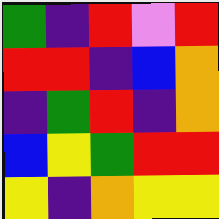[["green", "indigo", "red", "violet", "red"], ["red", "red", "indigo", "blue", "orange"], ["indigo", "green", "red", "indigo", "orange"], ["blue", "yellow", "green", "red", "red"], ["yellow", "indigo", "orange", "yellow", "yellow"]]